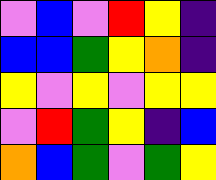[["violet", "blue", "violet", "red", "yellow", "indigo"], ["blue", "blue", "green", "yellow", "orange", "indigo"], ["yellow", "violet", "yellow", "violet", "yellow", "yellow"], ["violet", "red", "green", "yellow", "indigo", "blue"], ["orange", "blue", "green", "violet", "green", "yellow"]]